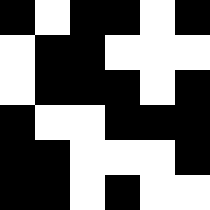[["black", "white", "black", "black", "white", "black"], ["white", "black", "black", "white", "white", "white"], ["white", "black", "black", "black", "white", "black"], ["black", "white", "white", "black", "black", "black"], ["black", "black", "white", "white", "white", "black"], ["black", "black", "white", "black", "white", "white"]]